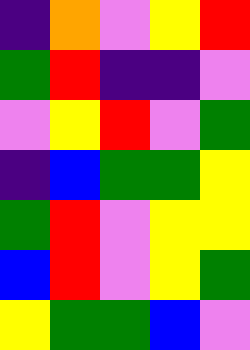[["indigo", "orange", "violet", "yellow", "red"], ["green", "red", "indigo", "indigo", "violet"], ["violet", "yellow", "red", "violet", "green"], ["indigo", "blue", "green", "green", "yellow"], ["green", "red", "violet", "yellow", "yellow"], ["blue", "red", "violet", "yellow", "green"], ["yellow", "green", "green", "blue", "violet"]]